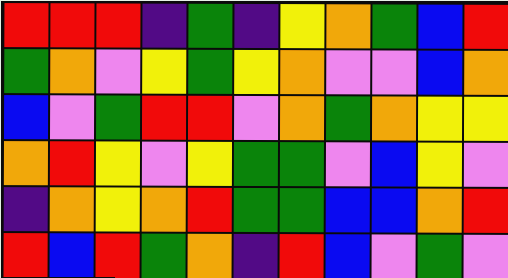[["red", "red", "red", "indigo", "green", "indigo", "yellow", "orange", "green", "blue", "red"], ["green", "orange", "violet", "yellow", "green", "yellow", "orange", "violet", "violet", "blue", "orange"], ["blue", "violet", "green", "red", "red", "violet", "orange", "green", "orange", "yellow", "yellow"], ["orange", "red", "yellow", "violet", "yellow", "green", "green", "violet", "blue", "yellow", "violet"], ["indigo", "orange", "yellow", "orange", "red", "green", "green", "blue", "blue", "orange", "red"], ["red", "blue", "red", "green", "orange", "indigo", "red", "blue", "violet", "green", "violet"]]